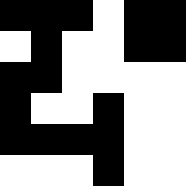[["black", "black", "black", "white", "black", "black"], ["white", "black", "white", "white", "black", "black"], ["black", "black", "white", "white", "white", "white"], ["black", "white", "white", "black", "white", "white"], ["black", "black", "black", "black", "white", "white"], ["white", "white", "white", "black", "white", "white"]]